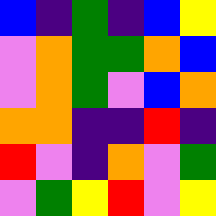[["blue", "indigo", "green", "indigo", "blue", "yellow"], ["violet", "orange", "green", "green", "orange", "blue"], ["violet", "orange", "green", "violet", "blue", "orange"], ["orange", "orange", "indigo", "indigo", "red", "indigo"], ["red", "violet", "indigo", "orange", "violet", "green"], ["violet", "green", "yellow", "red", "violet", "yellow"]]